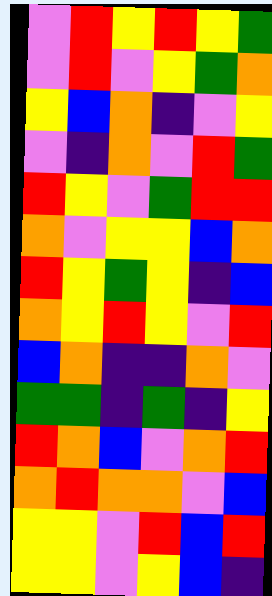[["violet", "red", "yellow", "red", "yellow", "green"], ["violet", "red", "violet", "yellow", "green", "orange"], ["yellow", "blue", "orange", "indigo", "violet", "yellow"], ["violet", "indigo", "orange", "violet", "red", "green"], ["red", "yellow", "violet", "green", "red", "red"], ["orange", "violet", "yellow", "yellow", "blue", "orange"], ["red", "yellow", "green", "yellow", "indigo", "blue"], ["orange", "yellow", "red", "yellow", "violet", "red"], ["blue", "orange", "indigo", "indigo", "orange", "violet"], ["green", "green", "indigo", "green", "indigo", "yellow"], ["red", "orange", "blue", "violet", "orange", "red"], ["orange", "red", "orange", "orange", "violet", "blue"], ["yellow", "yellow", "violet", "red", "blue", "red"], ["yellow", "yellow", "violet", "yellow", "blue", "indigo"]]